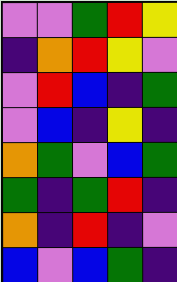[["violet", "violet", "green", "red", "yellow"], ["indigo", "orange", "red", "yellow", "violet"], ["violet", "red", "blue", "indigo", "green"], ["violet", "blue", "indigo", "yellow", "indigo"], ["orange", "green", "violet", "blue", "green"], ["green", "indigo", "green", "red", "indigo"], ["orange", "indigo", "red", "indigo", "violet"], ["blue", "violet", "blue", "green", "indigo"]]